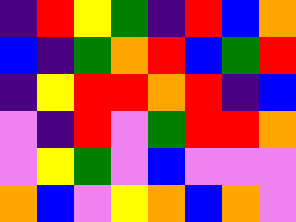[["indigo", "red", "yellow", "green", "indigo", "red", "blue", "orange"], ["blue", "indigo", "green", "orange", "red", "blue", "green", "red"], ["indigo", "yellow", "red", "red", "orange", "red", "indigo", "blue"], ["violet", "indigo", "red", "violet", "green", "red", "red", "orange"], ["violet", "yellow", "green", "violet", "blue", "violet", "violet", "violet"], ["orange", "blue", "violet", "yellow", "orange", "blue", "orange", "violet"]]